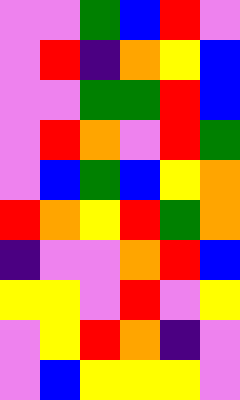[["violet", "violet", "green", "blue", "red", "violet"], ["violet", "red", "indigo", "orange", "yellow", "blue"], ["violet", "violet", "green", "green", "red", "blue"], ["violet", "red", "orange", "violet", "red", "green"], ["violet", "blue", "green", "blue", "yellow", "orange"], ["red", "orange", "yellow", "red", "green", "orange"], ["indigo", "violet", "violet", "orange", "red", "blue"], ["yellow", "yellow", "violet", "red", "violet", "yellow"], ["violet", "yellow", "red", "orange", "indigo", "violet"], ["violet", "blue", "yellow", "yellow", "yellow", "violet"]]